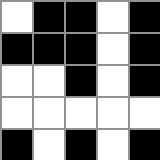[["white", "black", "black", "white", "black"], ["black", "black", "black", "white", "black"], ["white", "white", "black", "white", "black"], ["white", "white", "white", "white", "white"], ["black", "white", "black", "white", "black"]]